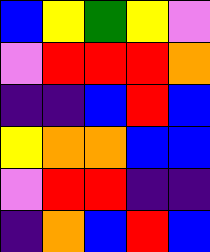[["blue", "yellow", "green", "yellow", "violet"], ["violet", "red", "red", "red", "orange"], ["indigo", "indigo", "blue", "red", "blue"], ["yellow", "orange", "orange", "blue", "blue"], ["violet", "red", "red", "indigo", "indigo"], ["indigo", "orange", "blue", "red", "blue"]]